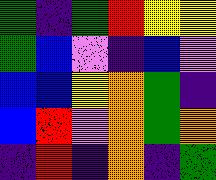[["green", "indigo", "green", "red", "yellow", "yellow"], ["green", "blue", "violet", "indigo", "blue", "violet"], ["blue", "blue", "yellow", "orange", "green", "indigo"], ["blue", "red", "violet", "orange", "green", "orange"], ["indigo", "red", "indigo", "orange", "indigo", "green"]]